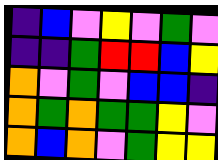[["indigo", "blue", "violet", "yellow", "violet", "green", "violet"], ["indigo", "indigo", "green", "red", "red", "blue", "yellow"], ["orange", "violet", "green", "violet", "blue", "blue", "indigo"], ["orange", "green", "orange", "green", "green", "yellow", "violet"], ["orange", "blue", "orange", "violet", "green", "yellow", "yellow"]]